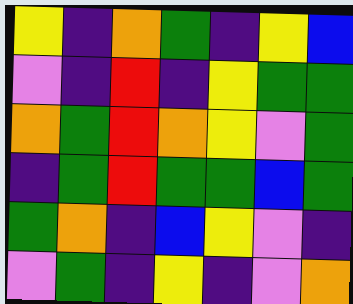[["yellow", "indigo", "orange", "green", "indigo", "yellow", "blue"], ["violet", "indigo", "red", "indigo", "yellow", "green", "green"], ["orange", "green", "red", "orange", "yellow", "violet", "green"], ["indigo", "green", "red", "green", "green", "blue", "green"], ["green", "orange", "indigo", "blue", "yellow", "violet", "indigo"], ["violet", "green", "indigo", "yellow", "indigo", "violet", "orange"]]